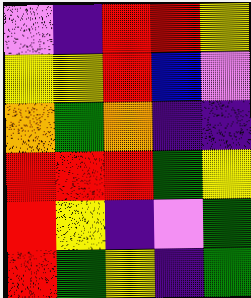[["violet", "indigo", "red", "red", "yellow"], ["yellow", "yellow", "red", "blue", "violet"], ["orange", "green", "orange", "indigo", "indigo"], ["red", "red", "red", "green", "yellow"], ["red", "yellow", "indigo", "violet", "green"], ["red", "green", "yellow", "indigo", "green"]]